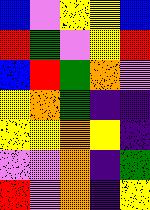[["blue", "violet", "yellow", "yellow", "blue"], ["red", "green", "violet", "yellow", "red"], ["blue", "red", "green", "orange", "violet"], ["yellow", "orange", "green", "indigo", "indigo"], ["yellow", "yellow", "orange", "yellow", "indigo"], ["violet", "violet", "orange", "indigo", "green"], ["red", "violet", "orange", "indigo", "yellow"]]